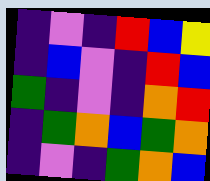[["indigo", "violet", "indigo", "red", "blue", "yellow"], ["indigo", "blue", "violet", "indigo", "red", "blue"], ["green", "indigo", "violet", "indigo", "orange", "red"], ["indigo", "green", "orange", "blue", "green", "orange"], ["indigo", "violet", "indigo", "green", "orange", "blue"]]